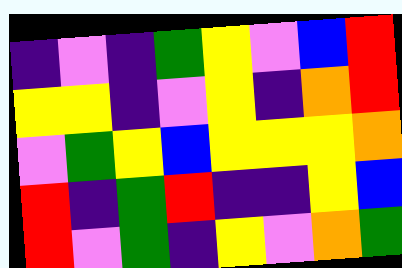[["indigo", "violet", "indigo", "green", "yellow", "violet", "blue", "red"], ["yellow", "yellow", "indigo", "violet", "yellow", "indigo", "orange", "red"], ["violet", "green", "yellow", "blue", "yellow", "yellow", "yellow", "orange"], ["red", "indigo", "green", "red", "indigo", "indigo", "yellow", "blue"], ["red", "violet", "green", "indigo", "yellow", "violet", "orange", "green"]]